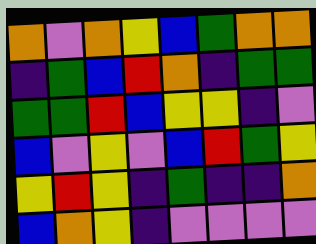[["orange", "violet", "orange", "yellow", "blue", "green", "orange", "orange"], ["indigo", "green", "blue", "red", "orange", "indigo", "green", "green"], ["green", "green", "red", "blue", "yellow", "yellow", "indigo", "violet"], ["blue", "violet", "yellow", "violet", "blue", "red", "green", "yellow"], ["yellow", "red", "yellow", "indigo", "green", "indigo", "indigo", "orange"], ["blue", "orange", "yellow", "indigo", "violet", "violet", "violet", "violet"]]